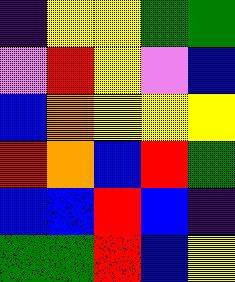[["indigo", "yellow", "yellow", "green", "green"], ["violet", "red", "yellow", "violet", "blue"], ["blue", "orange", "yellow", "yellow", "yellow"], ["red", "orange", "blue", "red", "green"], ["blue", "blue", "red", "blue", "indigo"], ["green", "green", "red", "blue", "yellow"]]